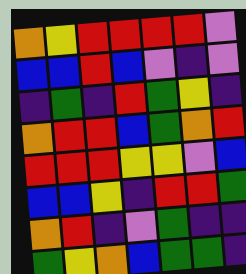[["orange", "yellow", "red", "red", "red", "red", "violet"], ["blue", "blue", "red", "blue", "violet", "indigo", "violet"], ["indigo", "green", "indigo", "red", "green", "yellow", "indigo"], ["orange", "red", "red", "blue", "green", "orange", "red"], ["red", "red", "red", "yellow", "yellow", "violet", "blue"], ["blue", "blue", "yellow", "indigo", "red", "red", "green"], ["orange", "red", "indigo", "violet", "green", "indigo", "indigo"], ["green", "yellow", "orange", "blue", "green", "green", "indigo"]]